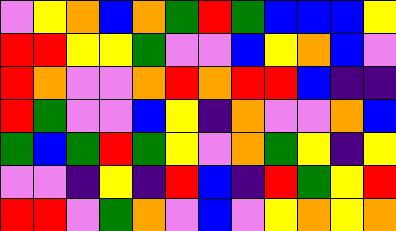[["violet", "yellow", "orange", "blue", "orange", "green", "red", "green", "blue", "blue", "blue", "yellow"], ["red", "red", "yellow", "yellow", "green", "violet", "violet", "blue", "yellow", "orange", "blue", "violet"], ["red", "orange", "violet", "violet", "orange", "red", "orange", "red", "red", "blue", "indigo", "indigo"], ["red", "green", "violet", "violet", "blue", "yellow", "indigo", "orange", "violet", "violet", "orange", "blue"], ["green", "blue", "green", "red", "green", "yellow", "violet", "orange", "green", "yellow", "indigo", "yellow"], ["violet", "violet", "indigo", "yellow", "indigo", "red", "blue", "indigo", "red", "green", "yellow", "red"], ["red", "red", "violet", "green", "orange", "violet", "blue", "violet", "yellow", "orange", "yellow", "orange"]]